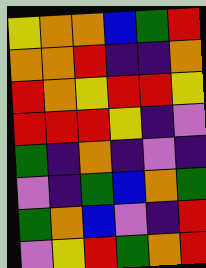[["yellow", "orange", "orange", "blue", "green", "red"], ["orange", "orange", "red", "indigo", "indigo", "orange"], ["red", "orange", "yellow", "red", "red", "yellow"], ["red", "red", "red", "yellow", "indigo", "violet"], ["green", "indigo", "orange", "indigo", "violet", "indigo"], ["violet", "indigo", "green", "blue", "orange", "green"], ["green", "orange", "blue", "violet", "indigo", "red"], ["violet", "yellow", "red", "green", "orange", "red"]]